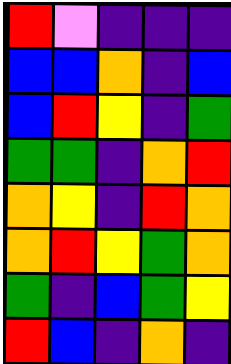[["red", "violet", "indigo", "indigo", "indigo"], ["blue", "blue", "orange", "indigo", "blue"], ["blue", "red", "yellow", "indigo", "green"], ["green", "green", "indigo", "orange", "red"], ["orange", "yellow", "indigo", "red", "orange"], ["orange", "red", "yellow", "green", "orange"], ["green", "indigo", "blue", "green", "yellow"], ["red", "blue", "indigo", "orange", "indigo"]]